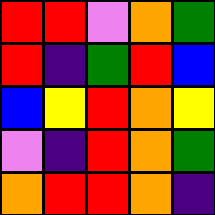[["red", "red", "violet", "orange", "green"], ["red", "indigo", "green", "red", "blue"], ["blue", "yellow", "red", "orange", "yellow"], ["violet", "indigo", "red", "orange", "green"], ["orange", "red", "red", "orange", "indigo"]]